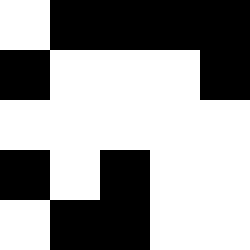[["white", "black", "black", "black", "black"], ["black", "white", "white", "white", "black"], ["white", "white", "white", "white", "white"], ["black", "white", "black", "white", "white"], ["white", "black", "black", "white", "white"]]